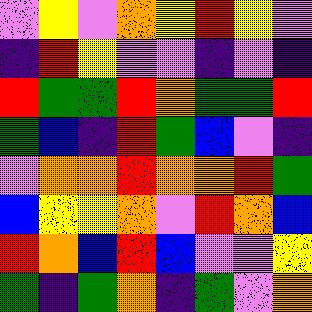[["violet", "yellow", "violet", "orange", "yellow", "red", "yellow", "violet"], ["indigo", "red", "yellow", "violet", "violet", "indigo", "violet", "indigo"], ["red", "green", "green", "red", "orange", "green", "green", "red"], ["green", "blue", "indigo", "red", "green", "blue", "violet", "indigo"], ["violet", "orange", "orange", "red", "orange", "orange", "red", "green"], ["blue", "yellow", "yellow", "orange", "violet", "red", "orange", "blue"], ["red", "orange", "blue", "red", "blue", "violet", "violet", "yellow"], ["green", "indigo", "green", "orange", "indigo", "green", "violet", "orange"]]